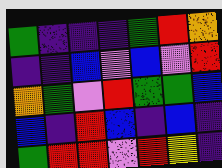[["green", "indigo", "indigo", "indigo", "green", "red", "orange"], ["indigo", "indigo", "blue", "violet", "blue", "violet", "red"], ["orange", "green", "violet", "red", "green", "green", "blue"], ["blue", "indigo", "red", "blue", "indigo", "blue", "indigo"], ["green", "red", "red", "violet", "red", "yellow", "indigo"]]